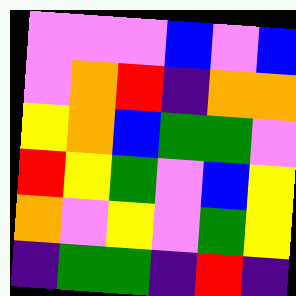[["violet", "violet", "violet", "blue", "violet", "blue"], ["violet", "orange", "red", "indigo", "orange", "orange"], ["yellow", "orange", "blue", "green", "green", "violet"], ["red", "yellow", "green", "violet", "blue", "yellow"], ["orange", "violet", "yellow", "violet", "green", "yellow"], ["indigo", "green", "green", "indigo", "red", "indigo"]]